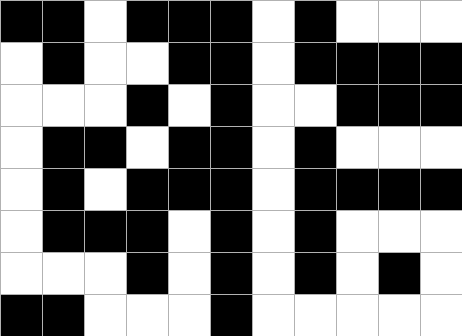[["black", "black", "white", "black", "black", "black", "white", "black", "white", "white", "white"], ["white", "black", "white", "white", "black", "black", "white", "black", "black", "black", "black"], ["white", "white", "white", "black", "white", "black", "white", "white", "black", "black", "black"], ["white", "black", "black", "white", "black", "black", "white", "black", "white", "white", "white"], ["white", "black", "white", "black", "black", "black", "white", "black", "black", "black", "black"], ["white", "black", "black", "black", "white", "black", "white", "black", "white", "white", "white"], ["white", "white", "white", "black", "white", "black", "white", "black", "white", "black", "white"], ["black", "black", "white", "white", "white", "black", "white", "white", "white", "white", "white"]]